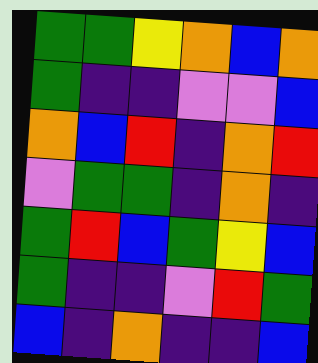[["green", "green", "yellow", "orange", "blue", "orange"], ["green", "indigo", "indigo", "violet", "violet", "blue"], ["orange", "blue", "red", "indigo", "orange", "red"], ["violet", "green", "green", "indigo", "orange", "indigo"], ["green", "red", "blue", "green", "yellow", "blue"], ["green", "indigo", "indigo", "violet", "red", "green"], ["blue", "indigo", "orange", "indigo", "indigo", "blue"]]